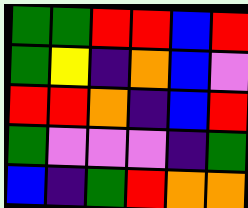[["green", "green", "red", "red", "blue", "red"], ["green", "yellow", "indigo", "orange", "blue", "violet"], ["red", "red", "orange", "indigo", "blue", "red"], ["green", "violet", "violet", "violet", "indigo", "green"], ["blue", "indigo", "green", "red", "orange", "orange"]]